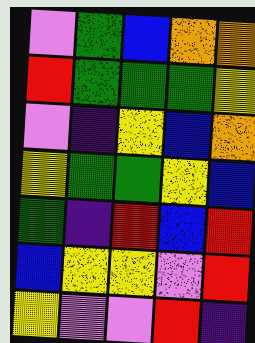[["violet", "green", "blue", "orange", "orange"], ["red", "green", "green", "green", "yellow"], ["violet", "indigo", "yellow", "blue", "orange"], ["yellow", "green", "green", "yellow", "blue"], ["green", "indigo", "red", "blue", "red"], ["blue", "yellow", "yellow", "violet", "red"], ["yellow", "violet", "violet", "red", "indigo"]]